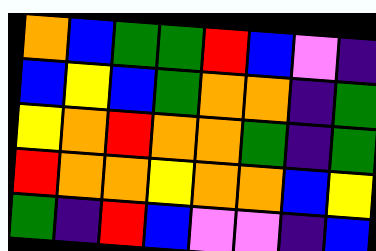[["orange", "blue", "green", "green", "red", "blue", "violet", "indigo"], ["blue", "yellow", "blue", "green", "orange", "orange", "indigo", "green"], ["yellow", "orange", "red", "orange", "orange", "green", "indigo", "green"], ["red", "orange", "orange", "yellow", "orange", "orange", "blue", "yellow"], ["green", "indigo", "red", "blue", "violet", "violet", "indigo", "blue"]]